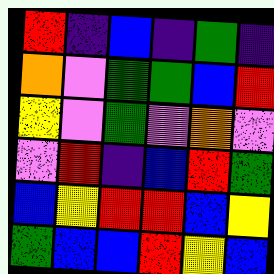[["red", "indigo", "blue", "indigo", "green", "indigo"], ["orange", "violet", "green", "green", "blue", "red"], ["yellow", "violet", "green", "violet", "orange", "violet"], ["violet", "red", "indigo", "blue", "red", "green"], ["blue", "yellow", "red", "red", "blue", "yellow"], ["green", "blue", "blue", "red", "yellow", "blue"]]